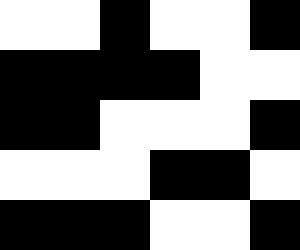[["white", "white", "black", "white", "white", "black"], ["black", "black", "black", "black", "white", "white"], ["black", "black", "white", "white", "white", "black"], ["white", "white", "white", "black", "black", "white"], ["black", "black", "black", "white", "white", "black"]]